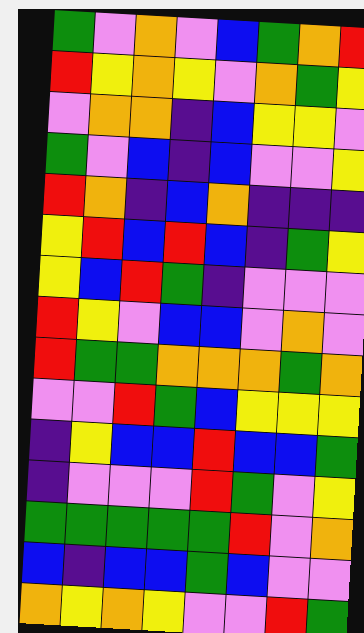[["green", "violet", "orange", "violet", "blue", "green", "orange", "red"], ["red", "yellow", "orange", "yellow", "violet", "orange", "green", "yellow"], ["violet", "orange", "orange", "indigo", "blue", "yellow", "yellow", "violet"], ["green", "violet", "blue", "indigo", "blue", "violet", "violet", "yellow"], ["red", "orange", "indigo", "blue", "orange", "indigo", "indigo", "indigo"], ["yellow", "red", "blue", "red", "blue", "indigo", "green", "yellow"], ["yellow", "blue", "red", "green", "indigo", "violet", "violet", "violet"], ["red", "yellow", "violet", "blue", "blue", "violet", "orange", "violet"], ["red", "green", "green", "orange", "orange", "orange", "green", "orange"], ["violet", "violet", "red", "green", "blue", "yellow", "yellow", "yellow"], ["indigo", "yellow", "blue", "blue", "red", "blue", "blue", "green"], ["indigo", "violet", "violet", "violet", "red", "green", "violet", "yellow"], ["green", "green", "green", "green", "green", "red", "violet", "orange"], ["blue", "indigo", "blue", "blue", "green", "blue", "violet", "violet"], ["orange", "yellow", "orange", "yellow", "violet", "violet", "red", "green"]]